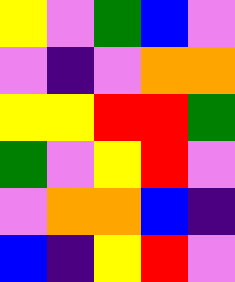[["yellow", "violet", "green", "blue", "violet"], ["violet", "indigo", "violet", "orange", "orange"], ["yellow", "yellow", "red", "red", "green"], ["green", "violet", "yellow", "red", "violet"], ["violet", "orange", "orange", "blue", "indigo"], ["blue", "indigo", "yellow", "red", "violet"]]